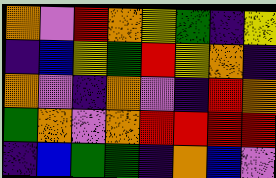[["orange", "violet", "red", "orange", "yellow", "green", "indigo", "yellow"], ["indigo", "blue", "yellow", "green", "red", "yellow", "orange", "indigo"], ["orange", "violet", "indigo", "orange", "violet", "indigo", "red", "orange"], ["green", "orange", "violet", "orange", "red", "red", "red", "red"], ["indigo", "blue", "green", "green", "indigo", "orange", "blue", "violet"]]